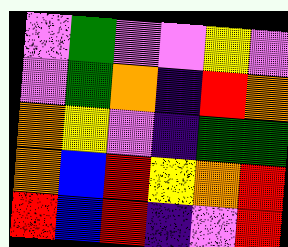[["violet", "green", "violet", "violet", "yellow", "violet"], ["violet", "green", "orange", "indigo", "red", "orange"], ["orange", "yellow", "violet", "indigo", "green", "green"], ["orange", "blue", "red", "yellow", "orange", "red"], ["red", "blue", "red", "indigo", "violet", "red"]]